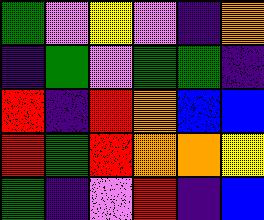[["green", "violet", "yellow", "violet", "indigo", "orange"], ["indigo", "green", "violet", "green", "green", "indigo"], ["red", "indigo", "red", "orange", "blue", "blue"], ["red", "green", "red", "orange", "orange", "yellow"], ["green", "indigo", "violet", "red", "indigo", "blue"]]